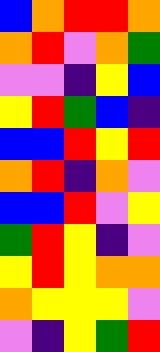[["blue", "orange", "red", "red", "orange"], ["orange", "red", "violet", "orange", "green"], ["violet", "violet", "indigo", "yellow", "blue"], ["yellow", "red", "green", "blue", "indigo"], ["blue", "blue", "red", "yellow", "red"], ["orange", "red", "indigo", "orange", "violet"], ["blue", "blue", "red", "violet", "yellow"], ["green", "red", "yellow", "indigo", "violet"], ["yellow", "red", "yellow", "orange", "orange"], ["orange", "yellow", "yellow", "yellow", "violet"], ["violet", "indigo", "yellow", "green", "red"]]